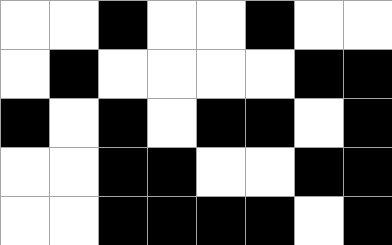[["white", "white", "black", "white", "white", "black", "white", "white"], ["white", "black", "white", "white", "white", "white", "black", "black"], ["black", "white", "black", "white", "black", "black", "white", "black"], ["white", "white", "black", "black", "white", "white", "black", "black"], ["white", "white", "black", "black", "black", "black", "white", "black"]]